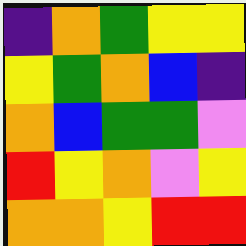[["indigo", "orange", "green", "yellow", "yellow"], ["yellow", "green", "orange", "blue", "indigo"], ["orange", "blue", "green", "green", "violet"], ["red", "yellow", "orange", "violet", "yellow"], ["orange", "orange", "yellow", "red", "red"]]